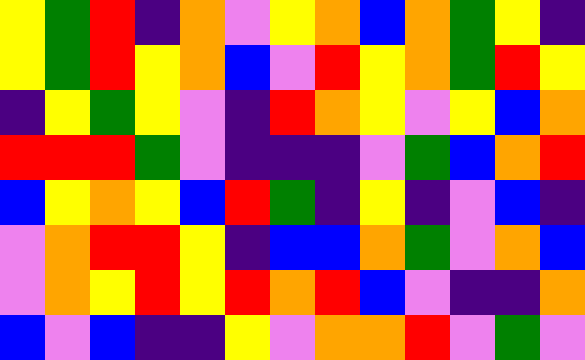[["yellow", "green", "red", "indigo", "orange", "violet", "yellow", "orange", "blue", "orange", "green", "yellow", "indigo"], ["yellow", "green", "red", "yellow", "orange", "blue", "violet", "red", "yellow", "orange", "green", "red", "yellow"], ["indigo", "yellow", "green", "yellow", "violet", "indigo", "red", "orange", "yellow", "violet", "yellow", "blue", "orange"], ["red", "red", "red", "green", "violet", "indigo", "indigo", "indigo", "violet", "green", "blue", "orange", "red"], ["blue", "yellow", "orange", "yellow", "blue", "red", "green", "indigo", "yellow", "indigo", "violet", "blue", "indigo"], ["violet", "orange", "red", "red", "yellow", "indigo", "blue", "blue", "orange", "green", "violet", "orange", "blue"], ["violet", "orange", "yellow", "red", "yellow", "red", "orange", "red", "blue", "violet", "indigo", "indigo", "orange"], ["blue", "violet", "blue", "indigo", "indigo", "yellow", "violet", "orange", "orange", "red", "violet", "green", "violet"]]